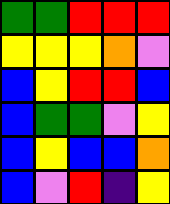[["green", "green", "red", "red", "red"], ["yellow", "yellow", "yellow", "orange", "violet"], ["blue", "yellow", "red", "red", "blue"], ["blue", "green", "green", "violet", "yellow"], ["blue", "yellow", "blue", "blue", "orange"], ["blue", "violet", "red", "indigo", "yellow"]]